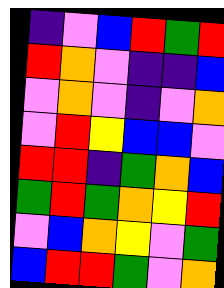[["indigo", "violet", "blue", "red", "green", "red"], ["red", "orange", "violet", "indigo", "indigo", "blue"], ["violet", "orange", "violet", "indigo", "violet", "orange"], ["violet", "red", "yellow", "blue", "blue", "violet"], ["red", "red", "indigo", "green", "orange", "blue"], ["green", "red", "green", "orange", "yellow", "red"], ["violet", "blue", "orange", "yellow", "violet", "green"], ["blue", "red", "red", "green", "violet", "orange"]]